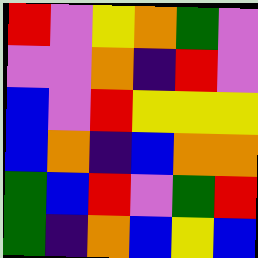[["red", "violet", "yellow", "orange", "green", "violet"], ["violet", "violet", "orange", "indigo", "red", "violet"], ["blue", "violet", "red", "yellow", "yellow", "yellow"], ["blue", "orange", "indigo", "blue", "orange", "orange"], ["green", "blue", "red", "violet", "green", "red"], ["green", "indigo", "orange", "blue", "yellow", "blue"]]